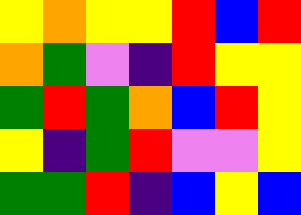[["yellow", "orange", "yellow", "yellow", "red", "blue", "red"], ["orange", "green", "violet", "indigo", "red", "yellow", "yellow"], ["green", "red", "green", "orange", "blue", "red", "yellow"], ["yellow", "indigo", "green", "red", "violet", "violet", "yellow"], ["green", "green", "red", "indigo", "blue", "yellow", "blue"]]